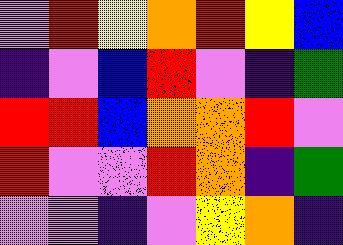[["violet", "red", "yellow", "orange", "red", "yellow", "blue"], ["indigo", "violet", "blue", "red", "violet", "indigo", "green"], ["red", "red", "blue", "orange", "orange", "red", "violet"], ["red", "violet", "violet", "red", "orange", "indigo", "green"], ["violet", "violet", "indigo", "violet", "yellow", "orange", "indigo"]]